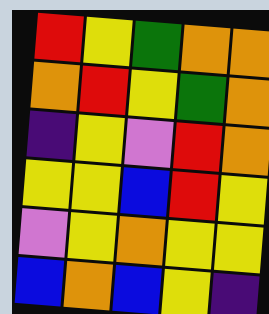[["red", "yellow", "green", "orange", "orange"], ["orange", "red", "yellow", "green", "orange"], ["indigo", "yellow", "violet", "red", "orange"], ["yellow", "yellow", "blue", "red", "yellow"], ["violet", "yellow", "orange", "yellow", "yellow"], ["blue", "orange", "blue", "yellow", "indigo"]]